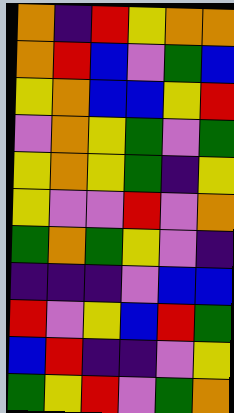[["orange", "indigo", "red", "yellow", "orange", "orange"], ["orange", "red", "blue", "violet", "green", "blue"], ["yellow", "orange", "blue", "blue", "yellow", "red"], ["violet", "orange", "yellow", "green", "violet", "green"], ["yellow", "orange", "yellow", "green", "indigo", "yellow"], ["yellow", "violet", "violet", "red", "violet", "orange"], ["green", "orange", "green", "yellow", "violet", "indigo"], ["indigo", "indigo", "indigo", "violet", "blue", "blue"], ["red", "violet", "yellow", "blue", "red", "green"], ["blue", "red", "indigo", "indigo", "violet", "yellow"], ["green", "yellow", "red", "violet", "green", "orange"]]